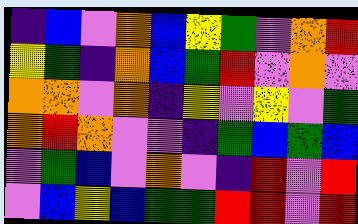[["indigo", "blue", "violet", "orange", "blue", "yellow", "green", "violet", "orange", "red"], ["yellow", "green", "indigo", "orange", "blue", "green", "red", "violet", "orange", "violet"], ["orange", "orange", "violet", "orange", "indigo", "yellow", "violet", "yellow", "violet", "green"], ["orange", "red", "orange", "violet", "violet", "indigo", "green", "blue", "green", "blue"], ["violet", "green", "blue", "violet", "orange", "violet", "indigo", "red", "violet", "red"], ["violet", "blue", "yellow", "blue", "green", "green", "red", "red", "violet", "red"]]